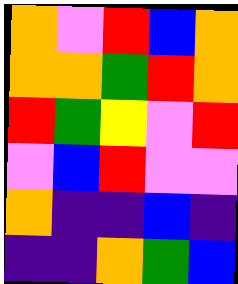[["orange", "violet", "red", "blue", "orange"], ["orange", "orange", "green", "red", "orange"], ["red", "green", "yellow", "violet", "red"], ["violet", "blue", "red", "violet", "violet"], ["orange", "indigo", "indigo", "blue", "indigo"], ["indigo", "indigo", "orange", "green", "blue"]]